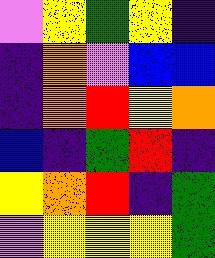[["violet", "yellow", "green", "yellow", "indigo"], ["indigo", "orange", "violet", "blue", "blue"], ["indigo", "orange", "red", "yellow", "orange"], ["blue", "indigo", "green", "red", "indigo"], ["yellow", "orange", "red", "indigo", "green"], ["violet", "yellow", "yellow", "yellow", "green"]]